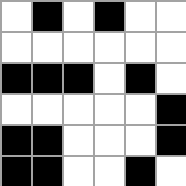[["white", "black", "white", "black", "white", "white"], ["white", "white", "white", "white", "white", "white"], ["black", "black", "black", "white", "black", "white"], ["white", "white", "white", "white", "white", "black"], ["black", "black", "white", "white", "white", "black"], ["black", "black", "white", "white", "black", "white"]]